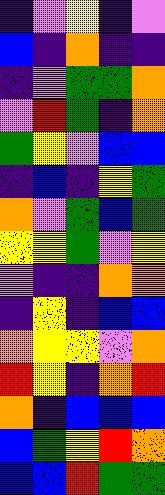[["indigo", "violet", "yellow", "indigo", "violet"], ["blue", "indigo", "orange", "indigo", "indigo"], ["indigo", "violet", "green", "green", "orange"], ["violet", "red", "green", "indigo", "orange"], ["green", "yellow", "violet", "blue", "blue"], ["indigo", "blue", "indigo", "yellow", "green"], ["orange", "violet", "green", "blue", "green"], ["yellow", "yellow", "green", "violet", "yellow"], ["violet", "indigo", "indigo", "orange", "orange"], ["indigo", "yellow", "indigo", "blue", "blue"], ["orange", "yellow", "yellow", "violet", "orange"], ["red", "yellow", "indigo", "orange", "red"], ["orange", "indigo", "blue", "blue", "blue"], ["blue", "green", "yellow", "red", "orange"], ["blue", "blue", "red", "green", "green"]]